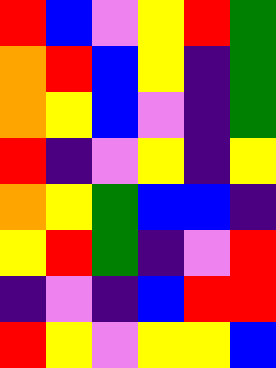[["red", "blue", "violet", "yellow", "red", "green"], ["orange", "red", "blue", "yellow", "indigo", "green"], ["orange", "yellow", "blue", "violet", "indigo", "green"], ["red", "indigo", "violet", "yellow", "indigo", "yellow"], ["orange", "yellow", "green", "blue", "blue", "indigo"], ["yellow", "red", "green", "indigo", "violet", "red"], ["indigo", "violet", "indigo", "blue", "red", "red"], ["red", "yellow", "violet", "yellow", "yellow", "blue"]]